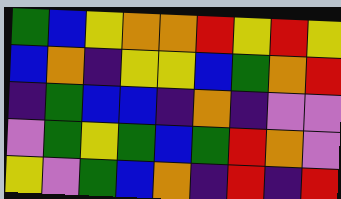[["green", "blue", "yellow", "orange", "orange", "red", "yellow", "red", "yellow"], ["blue", "orange", "indigo", "yellow", "yellow", "blue", "green", "orange", "red"], ["indigo", "green", "blue", "blue", "indigo", "orange", "indigo", "violet", "violet"], ["violet", "green", "yellow", "green", "blue", "green", "red", "orange", "violet"], ["yellow", "violet", "green", "blue", "orange", "indigo", "red", "indigo", "red"]]